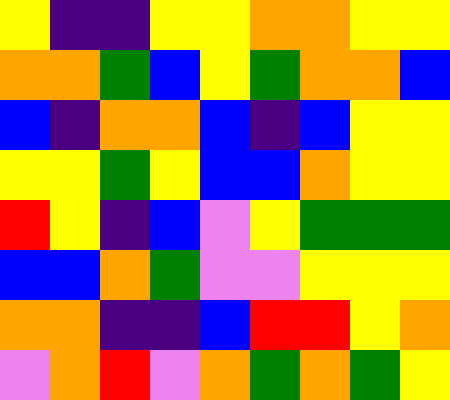[["yellow", "indigo", "indigo", "yellow", "yellow", "orange", "orange", "yellow", "yellow"], ["orange", "orange", "green", "blue", "yellow", "green", "orange", "orange", "blue"], ["blue", "indigo", "orange", "orange", "blue", "indigo", "blue", "yellow", "yellow"], ["yellow", "yellow", "green", "yellow", "blue", "blue", "orange", "yellow", "yellow"], ["red", "yellow", "indigo", "blue", "violet", "yellow", "green", "green", "green"], ["blue", "blue", "orange", "green", "violet", "violet", "yellow", "yellow", "yellow"], ["orange", "orange", "indigo", "indigo", "blue", "red", "red", "yellow", "orange"], ["violet", "orange", "red", "violet", "orange", "green", "orange", "green", "yellow"]]